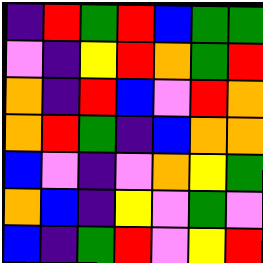[["indigo", "red", "green", "red", "blue", "green", "green"], ["violet", "indigo", "yellow", "red", "orange", "green", "red"], ["orange", "indigo", "red", "blue", "violet", "red", "orange"], ["orange", "red", "green", "indigo", "blue", "orange", "orange"], ["blue", "violet", "indigo", "violet", "orange", "yellow", "green"], ["orange", "blue", "indigo", "yellow", "violet", "green", "violet"], ["blue", "indigo", "green", "red", "violet", "yellow", "red"]]